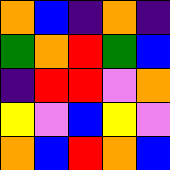[["orange", "blue", "indigo", "orange", "indigo"], ["green", "orange", "red", "green", "blue"], ["indigo", "red", "red", "violet", "orange"], ["yellow", "violet", "blue", "yellow", "violet"], ["orange", "blue", "red", "orange", "blue"]]